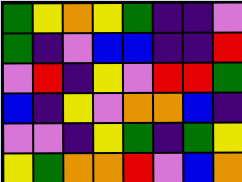[["green", "yellow", "orange", "yellow", "green", "indigo", "indigo", "violet"], ["green", "indigo", "violet", "blue", "blue", "indigo", "indigo", "red"], ["violet", "red", "indigo", "yellow", "violet", "red", "red", "green"], ["blue", "indigo", "yellow", "violet", "orange", "orange", "blue", "indigo"], ["violet", "violet", "indigo", "yellow", "green", "indigo", "green", "yellow"], ["yellow", "green", "orange", "orange", "red", "violet", "blue", "orange"]]